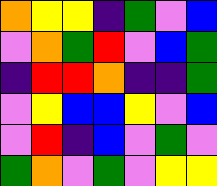[["orange", "yellow", "yellow", "indigo", "green", "violet", "blue"], ["violet", "orange", "green", "red", "violet", "blue", "green"], ["indigo", "red", "red", "orange", "indigo", "indigo", "green"], ["violet", "yellow", "blue", "blue", "yellow", "violet", "blue"], ["violet", "red", "indigo", "blue", "violet", "green", "violet"], ["green", "orange", "violet", "green", "violet", "yellow", "yellow"]]